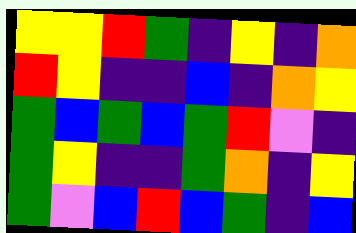[["yellow", "yellow", "red", "green", "indigo", "yellow", "indigo", "orange"], ["red", "yellow", "indigo", "indigo", "blue", "indigo", "orange", "yellow"], ["green", "blue", "green", "blue", "green", "red", "violet", "indigo"], ["green", "yellow", "indigo", "indigo", "green", "orange", "indigo", "yellow"], ["green", "violet", "blue", "red", "blue", "green", "indigo", "blue"]]